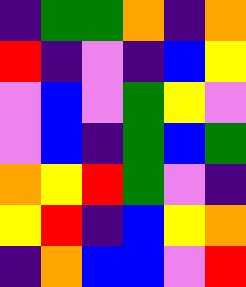[["indigo", "green", "green", "orange", "indigo", "orange"], ["red", "indigo", "violet", "indigo", "blue", "yellow"], ["violet", "blue", "violet", "green", "yellow", "violet"], ["violet", "blue", "indigo", "green", "blue", "green"], ["orange", "yellow", "red", "green", "violet", "indigo"], ["yellow", "red", "indigo", "blue", "yellow", "orange"], ["indigo", "orange", "blue", "blue", "violet", "red"]]